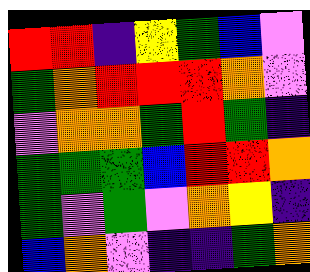[["red", "red", "indigo", "yellow", "green", "blue", "violet"], ["green", "orange", "red", "red", "red", "orange", "violet"], ["violet", "orange", "orange", "green", "red", "green", "indigo"], ["green", "green", "green", "blue", "red", "red", "orange"], ["green", "violet", "green", "violet", "orange", "yellow", "indigo"], ["blue", "orange", "violet", "indigo", "indigo", "green", "orange"]]